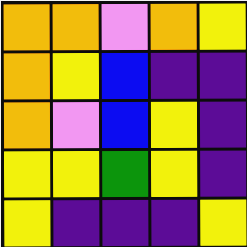[["orange", "orange", "violet", "orange", "yellow"], ["orange", "yellow", "blue", "indigo", "indigo"], ["orange", "violet", "blue", "yellow", "indigo"], ["yellow", "yellow", "green", "yellow", "indigo"], ["yellow", "indigo", "indigo", "indigo", "yellow"]]